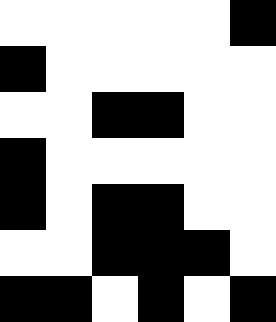[["white", "white", "white", "white", "white", "black"], ["black", "white", "white", "white", "white", "white"], ["white", "white", "black", "black", "white", "white"], ["black", "white", "white", "white", "white", "white"], ["black", "white", "black", "black", "white", "white"], ["white", "white", "black", "black", "black", "white"], ["black", "black", "white", "black", "white", "black"]]